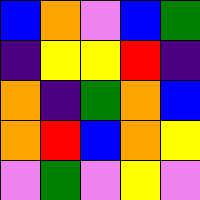[["blue", "orange", "violet", "blue", "green"], ["indigo", "yellow", "yellow", "red", "indigo"], ["orange", "indigo", "green", "orange", "blue"], ["orange", "red", "blue", "orange", "yellow"], ["violet", "green", "violet", "yellow", "violet"]]